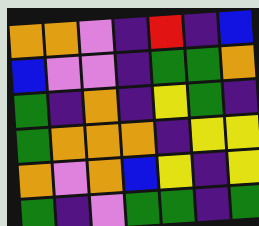[["orange", "orange", "violet", "indigo", "red", "indigo", "blue"], ["blue", "violet", "violet", "indigo", "green", "green", "orange"], ["green", "indigo", "orange", "indigo", "yellow", "green", "indigo"], ["green", "orange", "orange", "orange", "indigo", "yellow", "yellow"], ["orange", "violet", "orange", "blue", "yellow", "indigo", "yellow"], ["green", "indigo", "violet", "green", "green", "indigo", "green"]]